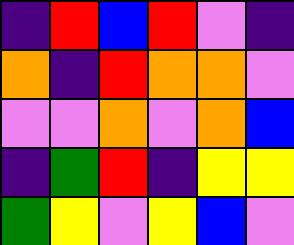[["indigo", "red", "blue", "red", "violet", "indigo"], ["orange", "indigo", "red", "orange", "orange", "violet"], ["violet", "violet", "orange", "violet", "orange", "blue"], ["indigo", "green", "red", "indigo", "yellow", "yellow"], ["green", "yellow", "violet", "yellow", "blue", "violet"]]